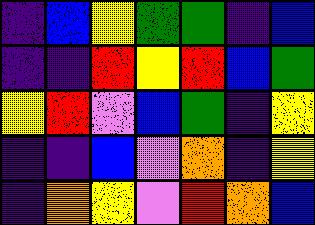[["indigo", "blue", "yellow", "green", "green", "indigo", "blue"], ["indigo", "indigo", "red", "yellow", "red", "blue", "green"], ["yellow", "red", "violet", "blue", "green", "indigo", "yellow"], ["indigo", "indigo", "blue", "violet", "orange", "indigo", "yellow"], ["indigo", "orange", "yellow", "violet", "red", "orange", "blue"]]